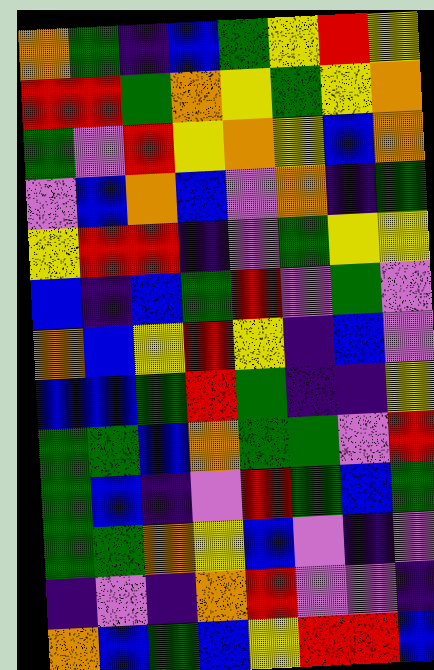[["orange", "green", "indigo", "blue", "green", "yellow", "red", "yellow"], ["red", "red", "green", "orange", "yellow", "green", "yellow", "orange"], ["green", "violet", "red", "yellow", "orange", "yellow", "blue", "orange"], ["violet", "blue", "orange", "blue", "violet", "orange", "indigo", "green"], ["yellow", "red", "red", "indigo", "violet", "green", "yellow", "yellow"], ["blue", "indigo", "blue", "green", "red", "violet", "green", "violet"], ["orange", "blue", "yellow", "red", "yellow", "indigo", "blue", "violet"], ["blue", "blue", "green", "red", "green", "indigo", "indigo", "yellow"], ["green", "green", "blue", "orange", "green", "green", "violet", "red"], ["green", "blue", "indigo", "violet", "red", "green", "blue", "green"], ["green", "green", "orange", "yellow", "blue", "violet", "indigo", "violet"], ["indigo", "violet", "indigo", "orange", "red", "violet", "violet", "indigo"], ["orange", "blue", "green", "blue", "yellow", "red", "red", "blue"]]